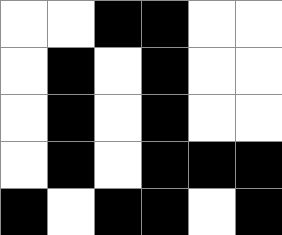[["white", "white", "black", "black", "white", "white"], ["white", "black", "white", "black", "white", "white"], ["white", "black", "white", "black", "white", "white"], ["white", "black", "white", "black", "black", "black"], ["black", "white", "black", "black", "white", "black"]]